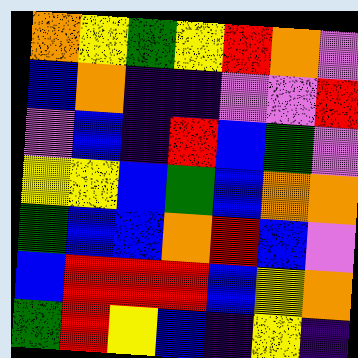[["orange", "yellow", "green", "yellow", "red", "orange", "violet"], ["blue", "orange", "indigo", "indigo", "violet", "violet", "red"], ["violet", "blue", "indigo", "red", "blue", "green", "violet"], ["yellow", "yellow", "blue", "green", "blue", "orange", "orange"], ["green", "blue", "blue", "orange", "red", "blue", "violet"], ["blue", "red", "red", "red", "blue", "yellow", "orange"], ["green", "red", "yellow", "blue", "indigo", "yellow", "indigo"]]